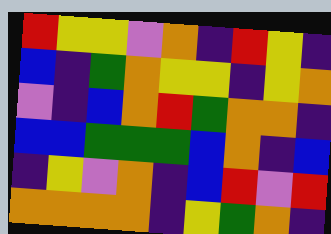[["red", "yellow", "yellow", "violet", "orange", "indigo", "red", "yellow", "indigo"], ["blue", "indigo", "green", "orange", "yellow", "yellow", "indigo", "yellow", "orange"], ["violet", "indigo", "blue", "orange", "red", "green", "orange", "orange", "indigo"], ["blue", "blue", "green", "green", "green", "blue", "orange", "indigo", "blue"], ["indigo", "yellow", "violet", "orange", "indigo", "blue", "red", "violet", "red"], ["orange", "orange", "orange", "orange", "indigo", "yellow", "green", "orange", "indigo"]]